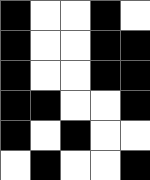[["black", "white", "white", "black", "white"], ["black", "white", "white", "black", "black"], ["black", "white", "white", "black", "black"], ["black", "black", "white", "white", "black"], ["black", "white", "black", "white", "white"], ["white", "black", "white", "white", "black"]]